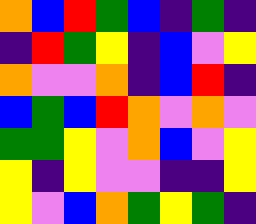[["orange", "blue", "red", "green", "blue", "indigo", "green", "indigo"], ["indigo", "red", "green", "yellow", "indigo", "blue", "violet", "yellow"], ["orange", "violet", "violet", "orange", "indigo", "blue", "red", "indigo"], ["blue", "green", "blue", "red", "orange", "violet", "orange", "violet"], ["green", "green", "yellow", "violet", "orange", "blue", "violet", "yellow"], ["yellow", "indigo", "yellow", "violet", "violet", "indigo", "indigo", "yellow"], ["yellow", "violet", "blue", "orange", "green", "yellow", "green", "indigo"]]